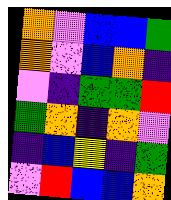[["orange", "violet", "blue", "blue", "green"], ["orange", "violet", "blue", "orange", "indigo"], ["violet", "indigo", "green", "green", "red"], ["green", "orange", "indigo", "orange", "violet"], ["indigo", "blue", "yellow", "indigo", "green"], ["violet", "red", "blue", "blue", "orange"]]